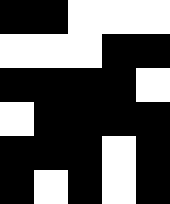[["black", "black", "white", "white", "white"], ["white", "white", "white", "black", "black"], ["black", "black", "black", "black", "white"], ["white", "black", "black", "black", "black"], ["black", "black", "black", "white", "black"], ["black", "white", "black", "white", "black"]]